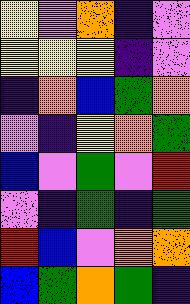[["yellow", "violet", "orange", "indigo", "violet"], ["yellow", "yellow", "yellow", "indigo", "violet"], ["indigo", "orange", "blue", "green", "orange"], ["violet", "indigo", "yellow", "orange", "green"], ["blue", "violet", "green", "violet", "red"], ["violet", "indigo", "green", "indigo", "green"], ["red", "blue", "violet", "orange", "orange"], ["blue", "green", "orange", "green", "indigo"]]